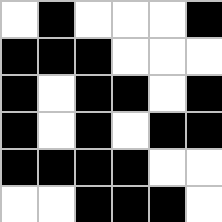[["white", "black", "white", "white", "white", "black"], ["black", "black", "black", "white", "white", "white"], ["black", "white", "black", "black", "white", "black"], ["black", "white", "black", "white", "black", "black"], ["black", "black", "black", "black", "white", "white"], ["white", "white", "black", "black", "black", "white"]]